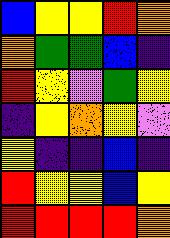[["blue", "yellow", "yellow", "red", "orange"], ["orange", "green", "green", "blue", "indigo"], ["red", "yellow", "violet", "green", "yellow"], ["indigo", "yellow", "orange", "yellow", "violet"], ["yellow", "indigo", "indigo", "blue", "indigo"], ["red", "yellow", "yellow", "blue", "yellow"], ["red", "red", "red", "red", "orange"]]